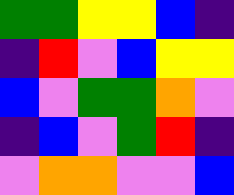[["green", "green", "yellow", "yellow", "blue", "indigo"], ["indigo", "red", "violet", "blue", "yellow", "yellow"], ["blue", "violet", "green", "green", "orange", "violet"], ["indigo", "blue", "violet", "green", "red", "indigo"], ["violet", "orange", "orange", "violet", "violet", "blue"]]